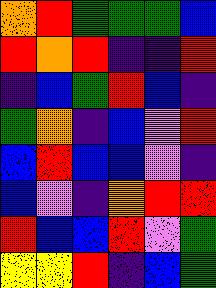[["orange", "red", "green", "green", "green", "blue"], ["red", "orange", "red", "indigo", "indigo", "red"], ["indigo", "blue", "green", "red", "blue", "indigo"], ["green", "orange", "indigo", "blue", "violet", "red"], ["blue", "red", "blue", "blue", "violet", "indigo"], ["blue", "violet", "indigo", "orange", "red", "red"], ["red", "blue", "blue", "red", "violet", "green"], ["yellow", "yellow", "red", "indigo", "blue", "green"]]